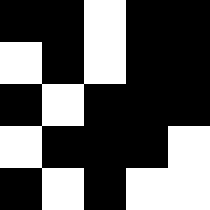[["black", "black", "white", "black", "black"], ["white", "black", "white", "black", "black"], ["black", "white", "black", "black", "black"], ["white", "black", "black", "black", "white"], ["black", "white", "black", "white", "white"]]